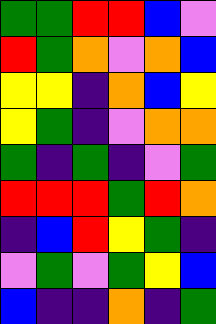[["green", "green", "red", "red", "blue", "violet"], ["red", "green", "orange", "violet", "orange", "blue"], ["yellow", "yellow", "indigo", "orange", "blue", "yellow"], ["yellow", "green", "indigo", "violet", "orange", "orange"], ["green", "indigo", "green", "indigo", "violet", "green"], ["red", "red", "red", "green", "red", "orange"], ["indigo", "blue", "red", "yellow", "green", "indigo"], ["violet", "green", "violet", "green", "yellow", "blue"], ["blue", "indigo", "indigo", "orange", "indigo", "green"]]